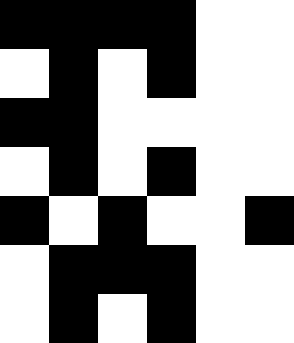[["black", "black", "black", "black", "white", "white"], ["white", "black", "white", "black", "white", "white"], ["black", "black", "white", "white", "white", "white"], ["white", "black", "white", "black", "white", "white"], ["black", "white", "black", "white", "white", "black"], ["white", "black", "black", "black", "white", "white"], ["white", "black", "white", "black", "white", "white"]]